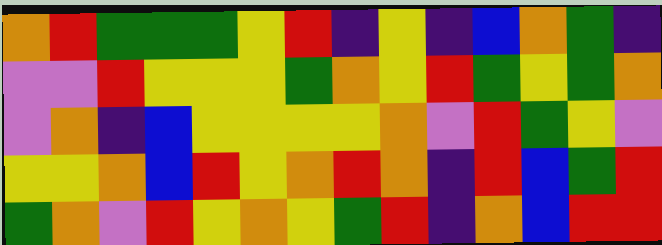[["orange", "red", "green", "green", "green", "yellow", "red", "indigo", "yellow", "indigo", "blue", "orange", "green", "indigo"], ["violet", "violet", "red", "yellow", "yellow", "yellow", "green", "orange", "yellow", "red", "green", "yellow", "green", "orange"], ["violet", "orange", "indigo", "blue", "yellow", "yellow", "yellow", "yellow", "orange", "violet", "red", "green", "yellow", "violet"], ["yellow", "yellow", "orange", "blue", "red", "yellow", "orange", "red", "orange", "indigo", "red", "blue", "green", "red"], ["green", "orange", "violet", "red", "yellow", "orange", "yellow", "green", "red", "indigo", "orange", "blue", "red", "red"]]